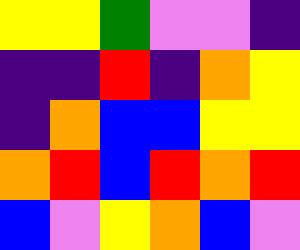[["yellow", "yellow", "green", "violet", "violet", "indigo"], ["indigo", "indigo", "red", "indigo", "orange", "yellow"], ["indigo", "orange", "blue", "blue", "yellow", "yellow"], ["orange", "red", "blue", "red", "orange", "red"], ["blue", "violet", "yellow", "orange", "blue", "violet"]]